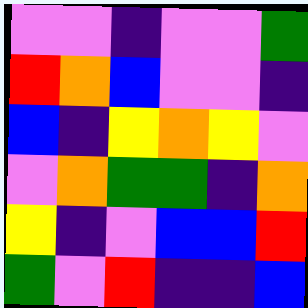[["violet", "violet", "indigo", "violet", "violet", "green"], ["red", "orange", "blue", "violet", "violet", "indigo"], ["blue", "indigo", "yellow", "orange", "yellow", "violet"], ["violet", "orange", "green", "green", "indigo", "orange"], ["yellow", "indigo", "violet", "blue", "blue", "red"], ["green", "violet", "red", "indigo", "indigo", "blue"]]